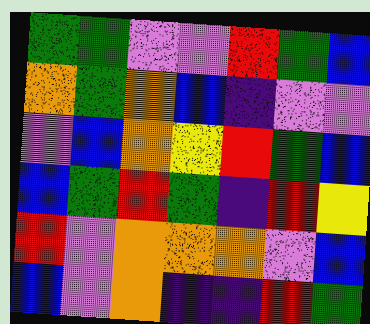[["green", "green", "violet", "violet", "red", "green", "blue"], ["orange", "green", "orange", "blue", "indigo", "violet", "violet"], ["violet", "blue", "orange", "yellow", "red", "green", "blue"], ["blue", "green", "red", "green", "indigo", "red", "yellow"], ["red", "violet", "orange", "orange", "orange", "violet", "blue"], ["blue", "violet", "orange", "indigo", "indigo", "red", "green"]]